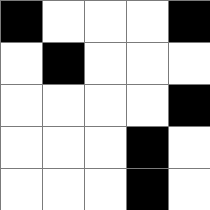[["black", "white", "white", "white", "black"], ["white", "black", "white", "white", "white"], ["white", "white", "white", "white", "black"], ["white", "white", "white", "black", "white"], ["white", "white", "white", "black", "white"]]